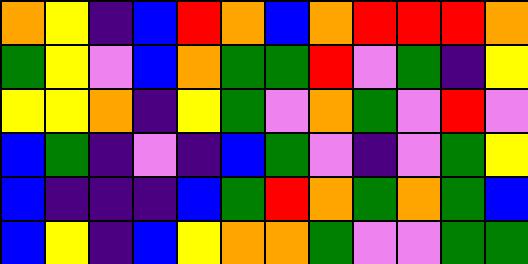[["orange", "yellow", "indigo", "blue", "red", "orange", "blue", "orange", "red", "red", "red", "orange"], ["green", "yellow", "violet", "blue", "orange", "green", "green", "red", "violet", "green", "indigo", "yellow"], ["yellow", "yellow", "orange", "indigo", "yellow", "green", "violet", "orange", "green", "violet", "red", "violet"], ["blue", "green", "indigo", "violet", "indigo", "blue", "green", "violet", "indigo", "violet", "green", "yellow"], ["blue", "indigo", "indigo", "indigo", "blue", "green", "red", "orange", "green", "orange", "green", "blue"], ["blue", "yellow", "indigo", "blue", "yellow", "orange", "orange", "green", "violet", "violet", "green", "green"]]